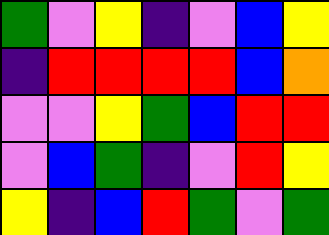[["green", "violet", "yellow", "indigo", "violet", "blue", "yellow"], ["indigo", "red", "red", "red", "red", "blue", "orange"], ["violet", "violet", "yellow", "green", "blue", "red", "red"], ["violet", "blue", "green", "indigo", "violet", "red", "yellow"], ["yellow", "indigo", "blue", "red", "green", "violet", "green"]]